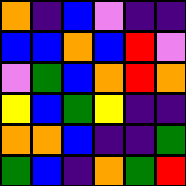[["orange", "indigo", "blue", "violet", "indigo", "indigo"], ["blue", "blue", "orange", "blue", "red", "violet"], ["violet", "green", "blue", "orange", "red", "orange"], ["yellow", "blue", "green", "yellow", "indigo", "indigo"], ["orange", "orange", "blue", "indigo", "indigo", "green"], ["green", "blue", "indigo", "orange", "green", "red"]]